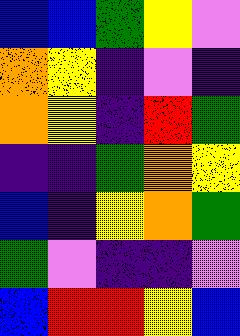[["blue", "blue", "green", "yellow", "violet"], ["orange", "yellow", "indigo", "violet", "indigo"], ["orange", "yellow", "indigo", "red", "green"], ["indigo", "indigo", "green", "orange", "yellow"], ["blue", "indigo", "yellow", "orange", "green"], ["green", "violet", "indigo", "indigo", "violet"], ["blue", "red", "red", "yellow", "blue"]]